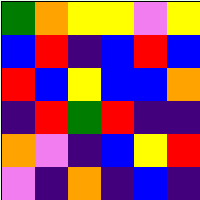[["green", "orange", "yellow", "yellow", "violet", "yellow"], ["blue", "red", "indigo", "blue", "red", "blue"], ["red", "blue", "yellow", "blue", "blue", "orange"], ["indigo", "red", "green", "red", "indigo", "indigo"], ["orange", "violet", "indigo", "blue", "yellow", "red"], ["violet", "indigo", "orange", "indigo", "blue", "indigo"]]